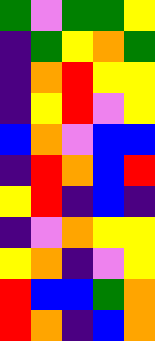[["green", "violet", "green", "green", "yellow"], ["indigo", "green", "yellow", "orange", "green"], ["indigo", "orange", "red", "yellow", "yellow"], ["indigo", "yellow", "red", "violet", "yellow"], ["blue", "orange", "violet", "blue", "blue"], ["indigo", "red", "orange", "blue", "red"], ["yellow", "red", "indigo", "blue", "indigo"], ["indigo", "violet", "orange", "yellow", "yellow"], ["yellow", "orange", "indigo", "violet", "yellow"], ["red", "blue", "blue", "green", "orange"], ["red", "orange", "indigo", "blue", "orange"]]